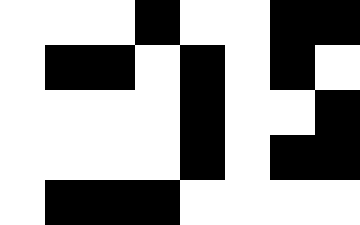[["white", "white", "white", "black", "white", "white", "black", "black"], ["white", "black", "black", "white", "black", "white", "black", "white"], ["white", "white", "white", "white", "black", "white", "white", "black"], ["white", "white", "white", "white", "black", "white", "black", "black"], ["white", "black", "black", "black", "white", "white", "white", "white"]]